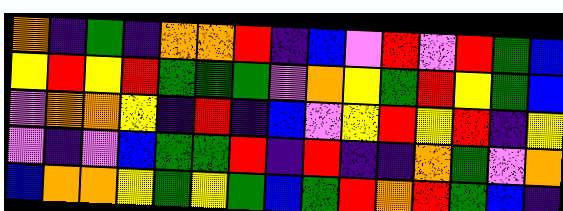[["orange", "indigo", "green", "indigo", "orange", "orange", "red", "indigo", "blue", "violet", "red", "violet", "red", "green", "blue"], ["yellow", "red", "yellow", "red", "green", "green", "green", "violet", "orange", "yellow", "green", "red", "yellow", "green", "blue"], ["violet", "orange", "orange", "yellow", "indigo", "red", "indigo", "blue", "violet", "yellow", "red", "yellow", "red", "indigo", "yellow"], ["violet", "indigo", "violet", "blue", "green", "green", "red", "indigo", "red", "indigo", "indigo", "orange", "green", "violet", "orange"], ["blue", "orange", "orange", "yellow", "green", "yellow", "green", "blue", "green", "red", "orange", "red", "green", "blue", "indigo"]]